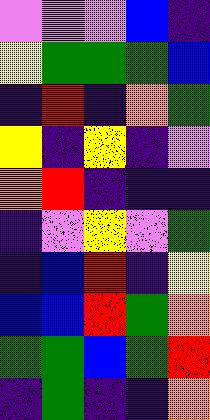[["violet", "violet", "violet", "blue", "indigo"], ["yellow", "green", "green", "green", "blue"], ["indigo", "red", "indigo", "orange", "green"], ["yellow", "indigo", "yellow", "indigo", "violet"], ["orange", "red", "indigo", "indigo", "indigo"], ["indigo", "violet", "yellow", "violet", "green"], ["indigo", "blue", "red", "indigo", "yellow"], ["blue", "blue", "red", "green", "orange"], ["green", "green", "blue", "green", "red"], ["indigo", "green", "indigo", "indigo", "orange"]]